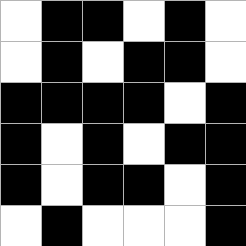[["white", "black", "black", "white", "black", "white"], ["white", "black", "white", "black", "black", "white"], ["black", "black", "black", "black", "white", "black"], ["black", "white", "black", "white", "black", "black"], ["black", "white", "black", "black", "white", "black"], ["white", "black", "white", "white", "white", "black"]]